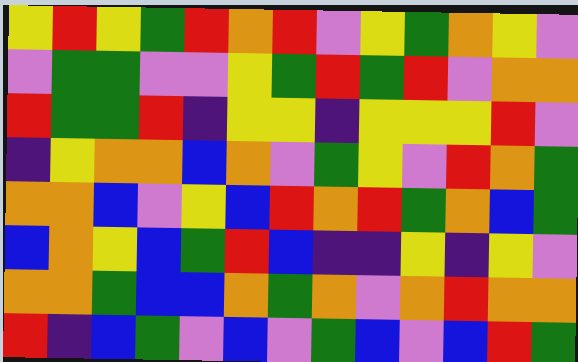[["yellow", "red", "yellow", "green", "red", "orange", "red", "violet", "yellow", "green", "orange", "yellow", "violet"], ["violet", "green", "green", "violet", "violet", "yellow", "green", "red", "green", "red", "violet", "orange", "orange"], ["red", "green", "green", "red", "indigo", "yellow", "yellow", "indigo", "yellow", "yellow", "yellow", "red", "violet"], ["indigo", "yellow", "orange", "orange", "blue", "orange", "violet", "green", "yellow", "violet", "red", "orange", "green"], ["orange", "orange", "blue", "violet", "yellow", "blue", "red", "orange", "red", "green", "orange", "blue", "green"], ["blue", "orange", "yellow", "blue", "green", "red", "blue", "indigo", "indigo", "yellow", "indigo", "yellow", "violet"], ["orange", "orange", "green", "blue", "blue", "orange", "green", "orange", "violet", "orange", "red", "orange", "orange"], ["red", "indigo", "blue", "green", "violet", "blue", "violet", "green", "blue", "violet", "blue", "red", "green"]]